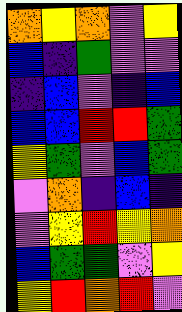[["orange", "yellow", "orange", "violet", "yellow"], ["blue", "indigo", "green", "violet", "violet"], ["indigo", "blue", "violet", "indigo", "blue"], ["blue", "blue", "red", "red", "green"], ["yellow", "green", "violet", "blue", "green"], ["violet", "orange", "indigo", "blue", "indigo"], ["violet", "yellow", "red", "yellow", "orange"], ["blue", "green", "green", "violet", "yellow"], ["yellow", "red", "orange", "red", "violet"]]